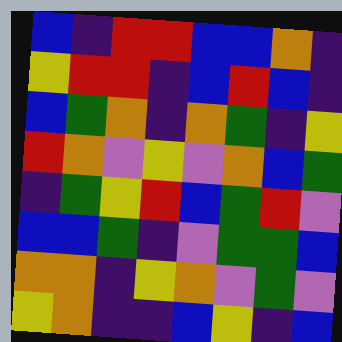[["blue", "indigo", "red", "red", "blue", "blue", "orange", "indigo"], ["yellow", "red", "red", "indigo", "blue", "red", "blue", "indigo"], ["blue", "green", "orange", "indigo", "orange", "green", "indigo", "yellow"], ["red", "orange", "violet", "yellow", "violet", "orange", "blue", "green"], ["indigo", "green", "yellow", "red", "blue", "green", "red", "violet"], ["blue", "blue", "green", "indigo", "violet", "green", "green", "blue"], ["orange", "orange", "indigo", "yellow", "orange", "violet", "green", "violet"], ["yellow", "orange", "indigo", "indigo", "blue", "yellow", "indigo", "blue"]]